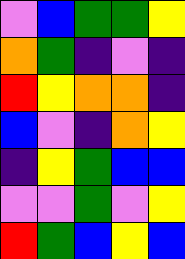[["violet", "blue", "green", "green", "yellow"], ["orange", "green", "indigo", "violet", "indigo"], ["red", "yellow", "orange", "orange", "indigo"], ["blue", "violet", "indigo", "orange", "yellow"], ["indigo", "yellow", "green", "blue", "blue"], ["violet", "violet", "green", "violet", "yellow"], ["red", "green", "blue", "yellow", "blue"]]